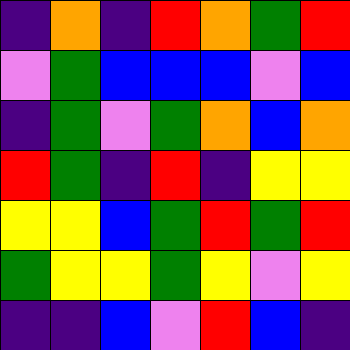[["indigo", "orange", "indigo", "red", "orange", "green", "red"], ["violet", "green", "blue", "blue", "blue", "violet", "blue"], ["indigo", "green", "violet", "green", "orange", "blue", "orange"], ["red", "green", "indigo", "red", "indigo", "yellow", "yellow"], ["yellow", "yellow", "blue", "green", "red", "green", "red"], ["green", "yellow", "yellow", "green", "yellow", "violet", "yellow"], ["indigo", "indigo", "blue", "violet", "red", "blue", "indigo"]]